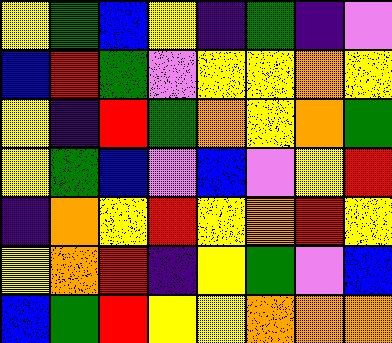[["yellow", "green", "blue", "yellow", "indigo", "green", "indigo", "violet"], ["blue", "red", "green", "violet", "yellow", "yellow", "orange", "yellow"], ["yellow", "indigo", "red", "green", "orange", "yellow", "orange", "green"], ["yellow", "green", "blue", "violet", "blue", "violet", "yellow", "red"], ["indigo", "orange", "yellow", "red", "yellow", "orange", "red", "yellow"], ["yellow", "orange", "red", "indigo", "yellow", "green", "violet", "blue"], ["blue", "green", "red", "yellow", "yellow", "orange", "orange", "orange"]]